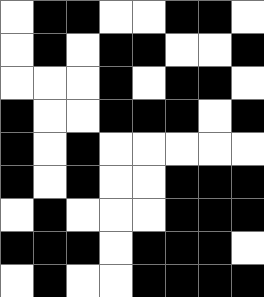[["white", "black", "black", "white", "white", "black", "black", "white"], ["white", "black", "white", "black", "black", "white", "white", "black"], ["white", "white", "white", "black", "white", "black", "black", "white"], ["black", "white", "white", "black", "black", "black", "white", "black"], ["black", "white", "black", "white", "white", "white", "white", "white"], ["black", "white", "black", "white", "white", "black", "black", "black"], ["white", "black", "white", "white", "white", "black", "black", "black"], ["black", "black", "black", "white", "black", "black", "black", "white"], ["white", "black", "white", "white", "black", "black", "black", "black"]]